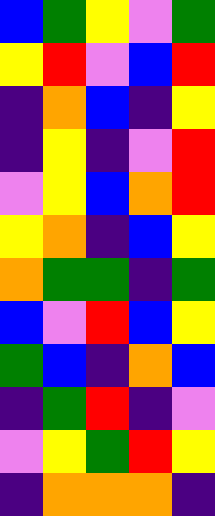[["blue", "green", "yellow", "violet", "green"], ["yellow", "red", "violet", "blue", "red"], ["indigo", "orange", "blue", "indigo", "yellow"], ["indigo", "yellow", "indigo", "violet", "red"], ["violet", "yellow", "blue", "orange", "red"], ["yellow", "orange", "indigo", "blue", "yellow"], ["orange", "green", "green", "indigo", "green"], ["blue", "violet", "red", "blue", "yellow"], ["green", "blue", "indigo", "orange", "blue"], ["indigo", "green", "red", "indigo", "violet"], ["violet", "yellow", "green", "red", "yellow"], ["indigo", "orange", "orange", "orange", "indigo"]]